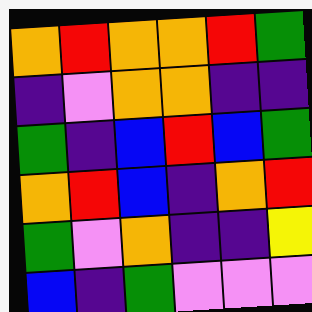[["orange", "red", "orange", "orange", "red", "green"], ["indigo", "violet", "orange", "orange", "indigo", "indigo"], ["green", "indigo", "blue", "red", "blue", "green"], ["orange", "red", "blue", "indigo", "orange", "red"], ["green", "violet", "orange", "indigo", "indigo", "yellow"], ["blue", "indigo", "green", "violet", "violet", "violet"]]